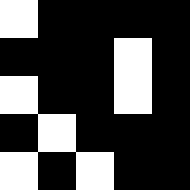[["white", "black", "black", "black", "black"], ["black", "black", "black", "white", "black"], ["white", "black", "black", "white", "black"], ["black", "white", "black", "black", "black"], ["white", "black", "white", "black", "black"]]